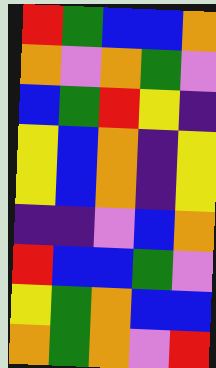[["red", "green", "blue", "blue", "orange"], ["orange", "violet", "orange", "green", "violet"], ["blue", "green", "red", "yellow", "indigo"], ["yellow", "blue", "orange", "indigo", "yellow"], ["yellow", "blue", "orange", "indigo", "yellow"], ["indigo", "indigo", "violet", "blue", "orange"], ["red", "blue", "blue", "green", "violet"], ["yellow", "green", "orange", "blue", "blue"], ["orange", "green", "orange", "violet", "red"]]